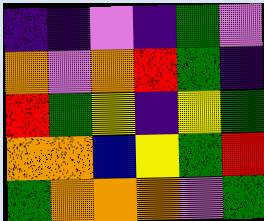[["indigo", "indigo", "violet", "indigo", "green", "violet"], ["orange", "violet", "orange", "red", "green", "indigo"], ["red", "green", "yellow", "indigo", "yellow", "green"], ["orange", "orange", "blue", "yellow", "green", "red"], ["green", "orange", "orange", "orange", "violet", "green"]]